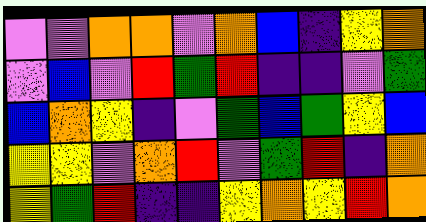[["violet", "violet", "orange", "orange", "violet", "orange", "blue", "indigo", "yellow", "orange"], ["violet", "blue", "violet", "red", "green", "red", "indigo", "indigo", "violet", "green"], ["blue", "orange", "yellow", "indigo", "violet", "green", "blue", "green", "yellow", "blue"], ["yellow", "yellow", "violet", "orange", "red", "violet", "green", "red", "indigo", "orange"], ["yellow", "green", "red", "indigo", "indigo", "yellow", "orange", "yellow", "red", "orange"]]